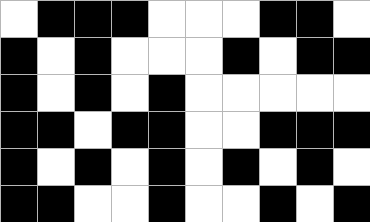[["white", "black", "black", "black", "white", "white", "white", "black", "black", "white"], ["black", "white", "black", "white", "white", "white", "black", "white", "black", "black"], ["black", "white", "black", "white", "black", "white", "white", "white", "white", "white"], ["black", "black", "white", "black", "black", "white", "white", "black", "black", "black"], ["black", "white", "black", "white", "black", "white", "black", "white", "black", "white"], ["black", "black", "white", "white", "black", "white", "white", "black", "white", "black"]]